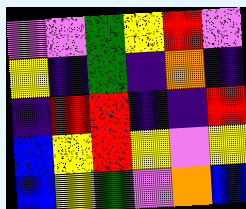[["violet", "violet", "green", "yellow", "red", "violet"], ["yellow", "indigo", "green", "indigo", "orange", "indigo"], ["indigo", "red", "red", "indigo", "indigo", "red"], ["blue", "yellow", "red", "yellow", "violet", "yellow"], ["blue", "yellow", "green", "violet", "orange", "blue"]]